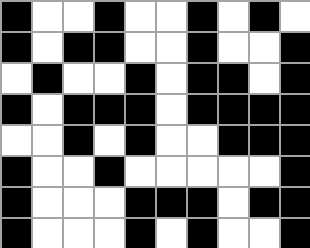[["black", "white", "white", "black", "white", "white", "black", "white", "black", "white"], ["black", "white", "black", "black", "white", "white", "black", "white", "white", "black"], ["white", "black", "white", "white", "black", "white", "black", "black", "white", "black"], ["black", "white", "black", "black", "black", "white", "black", "black", "black", "black"], ["white", "white", "black", "white", "black", "white", "white", "black", "black", "black"], ["black", "white", "white", "black", "white", "white", "white", "white", "white", "black"], ["black", "white", "white", "white", "black", "black", "black", "white", "black", "black"], ["black", "white", "white", "white", "black", "white", "black", "white", "white", "black"]]